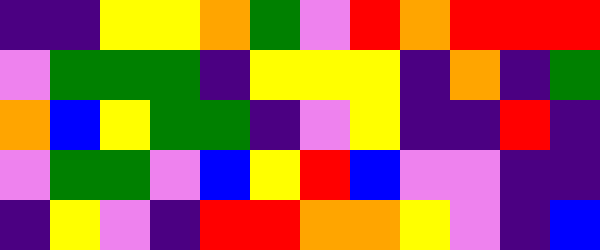[["indigo", "indigo", "yellow", "yellow", "orange", "green", "violet", "red", "orange", "red", "red", "red"], ["violet", "green", "green", "green", "indigo", "yellow", "yellow", "yellow", "indigo", "orange", "indigo", "green"], ["orange", "blue", "yellow", "green", "green", "indigo", "violet", "yellow", "indigo", "indigo", "red", "indigo"], ["violet", "green", "green", "violet", "blue", "yellow", "red", "blue", "violet", "violet", "indigo", "indigo"], ["indigo", "yellow", "violet", "indigo", "red", "red", "orange", "orange", "yellow", "violet", "indigo", "blue"]]